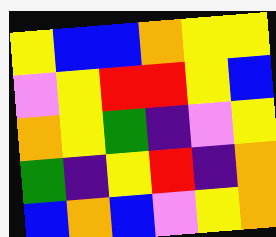[["yellow", "blue", "blue", "orange", "yellow", "yellow"], ["violet", "yellow", "red", "red", "yellow", "blue"], ["orange", "yellow", "green", "indigo", "violet", "yellow"], ["green", "indigo", "yellow", "red", "indigo", "orange"], ["blue", "orange", "blue", "violet", "yellow", "orange"]]